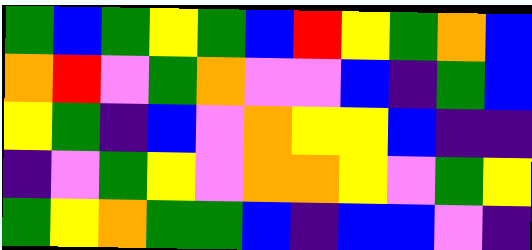[["green", "blue", "green", "yellow", "green", "blue", "red", "yellow", "green", "orange", "blue"], ["orange", "red", "violet", "green", "orange", "violet", "violet", "blue", "indigo", "green", "blue"], ["yellow", "green", "indigo", "blue", "violet", "orange", "yellow", "yellow", "blue", "indigo", "indigo"], ["indigo", "violet", "green", "yellow", "violet", "orange", "orange", "yellow", "violet", "green", "yellow"], ["green", "yellow", "orange", "green", "green", "blue", "indigo", "blue", "blue", "violet", "indigo"]]